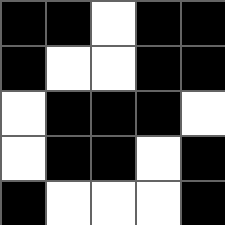[["black", "black", "white", "black", "black"], ["black", "white", "white", "black", "black"], ["white", "black", "black", "black", "white"], ["white", "black", "black", "white", "black"], ["black", "white", "white", "white", "black"]]